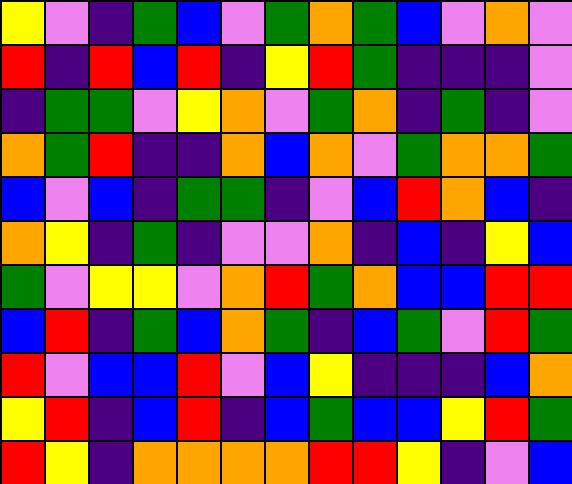[["yellow", "violet", "indigo", "green", "blue", "violet", "green", "orange", "green", "blue", "violet", "orange", "violet"], ["red", "indigo", "red", "blue", "red", "indigo", "yellow", "red", "green", "indigo", "indigo", "indigo", "violet"], ["indigo", "green", "green", "violet", "yellow", "orange", "violet", "green", "orange", "indigo", "green", "indigo", "violet"], ["orange", "green", "red", "indigo", "indigo", "orange", "blue", "orange", "violet", "green", "orange", "orange", "green"], ["blue", "violet", "blue", "indigo", "green", "green", "indigo", "violet", "blue", "red", "orange", "blue", "indigo"], ["orange", "yellow", "indigo", "green", "indigo", "violet", "violet", "orange", "indigo", "blue", "indigo", "yellow", "blue"], ["green", "violet", "yellow", "yellow", "violet", "orange", "red", "green", "orange", "blue", "blue", "red", "red"], ["blue", "red", "indigo", "green", "blue", "orange", "green", "indigo", "blue", "green", "violet", "red", "green"], ["red", "violet", "blue", "blue", "red", "violet", "blue", "yellow", "indigo", "indigo", "indigo", "blue", "orange"], ["yellow", "red", "indigo", "blue", "red", "indigo", "blue", "green", "blue", "blue", "yellow", "red", "green"], ["red", "yellow", "indigo", "orange", "orange", "orange", "orange", "red", "red", "yellow", "indigo", "violet", "blue"]]